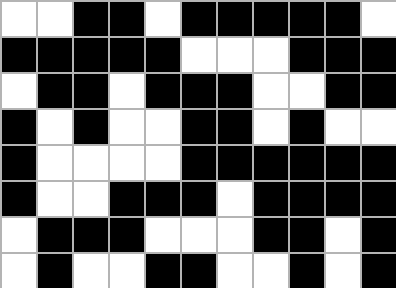[["white", "white", "black", "black", "white", "black", "black", "black", "black", "black", "white"], ["black", "black", "black", "black", "black", "white", "white", "white", "black", "black", "black"], ["white", "black", "black", "white", "black", "black", "black", "white", "white", "black", "black"], ["black", "white", "black", "white", "white", "black", "black", "white", "black", "white", "white"], ["black", "white", "white", "white", "white", "black", "black", "black", "black", "black", "black"], ["black", "white", "white", "black", "black", "black", "white", "black", "black", "black", "black"], ["white", "black", "black", "black", "white", "white", "white", "black", "black", "white", "black"], ["white", "black", "white", "white", "black", "black", "white", "white", "black", "white", "black"]]